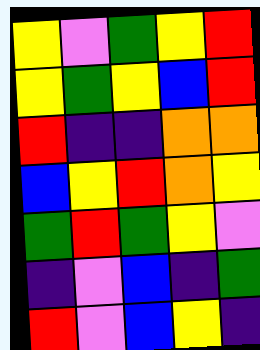[["yellow", "violet", "green", "yellow", "red"], ["yellow", "green", "yellow", "blue", "red"], ["red", "indigo", "indigo", "orange", "orange"], ["blue", "yellow", "red", "orange", "yellow"], ["green", "red", "green", "yellow", "violet"], ["indigo", "violet", "blue", "indigo", "green"], ["red", "violet", "blue", "yellow", "indigo"]]